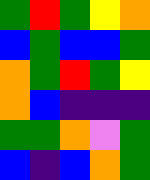[["green", "red", "green", "yellow", "orange"], ["blue", "green", "blue", "blue", "green"], ["orange", "green", "red", "green", "yellow"], ["orange", "blue", "indigo", "indigo", "indigo"], ["green", "green", "orange", "violet", "green"], ["blue", "indigo", "blue", "orange", "green"]]